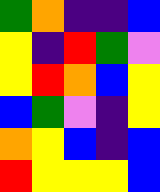[["green", "orange", "indigo", "indigo", "blue"], ["yellow", "indigo", "red", "green", "violet"], ["yellow", "red", "orange", "blue", "yellow"], ["blue", "green", "violet", "indigo", "yellow"], ["orange", "yellow", "blue", "indigo", "blue"], ["red", "yellow", "yellow", "yellow", "blue"]]